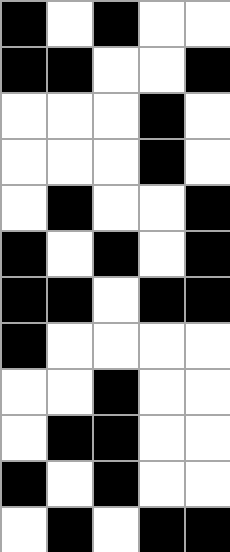[["black", "white", "black", "white", "white"], ["black", "black", "white", "white", "black"], ["white", "white", "white", "black", "white"], ["white", "white", "white", "black", "white"], ["white", "black", "white", "white", "black"], ["black", "white", "black", "white", "black"], ["black", "black", "white", "black", "black"], ["black", "white", "white", "white", "white"], ["white", "white", "black", "white", "white"], ["white", "black", "black", "white", "white"], ["black", "white", "black", "white", "white"], ["white", "black", "white", "black", "black"]]